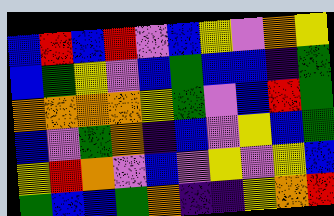[["blue", "red", "blue", "red", "violet", "blue", "yellow", "violet", "orange", "yellow"], ["blue", "green", "yellow", "violet", "blue", "green", "blue", "blue", "indigo", "green"], ["orange", "orange", "orange", "orange", "yellow", "green", "violet", "blue", "red", "green"], ["blue", "violet", "green", "orange", "indigo", "blue", "violet", "yellow", "blue", "green"], ["yellow", "red", "orange", "violet", "blue", "violet", "yellow", "violet", "yellow", "blue"], ["green", "blue", "blue", "green", "orange", "indigo", "indigo", "yellow", "orange", "red"]]